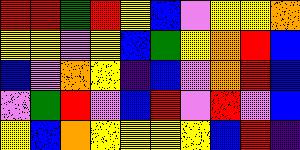[["red", "red", "green", "red", "yellow", "blue", "violet", "yellow", "yellow", "orange"], ["yellow", "yellow", "violet", "yellow", "blue", "green", "yellow", "orange", "red", "blue"], ["blue", "violet", "orange", "yellow", "indigo", "blue", "violet", "orange", "red", "blue"], ["violet", "green", "red", "violet", "blue", "red", "violet", "red", "violet", "blue"], ["yellow", "blue", "orange", "yellow", "yellow", "yellow", "yellow", "blue", "red", "indigo"]]